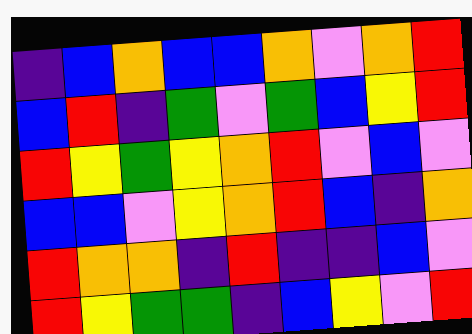[["indigo", "blue", "orange", "blue", "blue", "orange", "violet", "orange", "red"], ["blue", "red", "indigo", "green", "violet", "green", "blue", "yellow", "red"], ["red", "yellow", "green", "yellow", "orange", "red", "violet", "blue", "violet"], ["blue", "blue", "violet", "yellow", "orange", "red", "blue", "indigo", "orange"], ["red", "orange", "orange", "indigo", "red", "indigo", "indigo", "blue", "violet"], ["red", "yellow", "green", "green", "indigo", "blue", "yellow", "violet", "red"]]